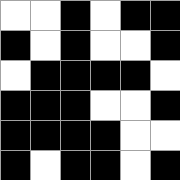[["white", "white", "black", "white", "black", "black"], ["black", "white", "black", "white", "white", "black"], ["white", "black", "black", "black", "black", "white"], ["black", "black", "black", "white", "white", "black"], ["black", "black", "black", "black", "white", "white"], ["black", "white", "black", "black", "white", "black"]]